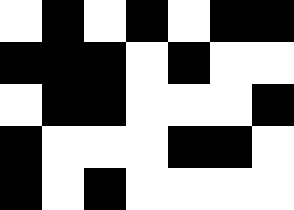[["white", "black", "white", "black", "white", "black", "black"], ["black", "black", "black", "white", "black", "white", "white"], ["white", "black", "black", "white", "white", "white", "black"], ["black", "white", "white", "white", "black", "black", "white"], ["black", "white", "black", "white", "white", "white", "white"]]